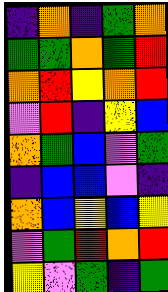[["indigo", "orange", "indigo", "green", "orange"], ["green", "green", "orange", "green", "red"], ["orange", "red", "yellow", "orange", "red"], ["violet", "red", "indigo", "yellow", "blue"], ["orange", "green", "blue", "violet", "green"], ["indigo", "blue", "blue", "violet", "indigo"], ["orange", "blue", "yellow", "blue", "yellow"], ["violet", "green", "red", "orange", "red"], ["yellow", "violet", "green", "indigo", "green"]]